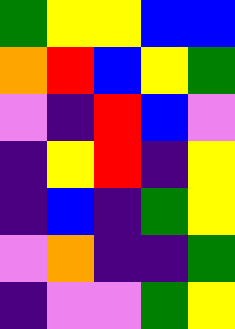[["green", "yellow", "yellow", "blue", "blue"], ["orange", "red", "blue", "yellow", "green"], ["violet", "indigo", "red", "blue", "violet"], ["indigo", "yellow", "red", "indigo", "yellow"], ["indigo", "blue", "indigo", "green", "yellow"], ["violet", "orange", "indigo", "indigo", "green"], ["indigo", "violet", "violet", "green", "yellow"]]